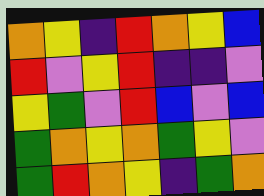[["orange", "yellow", "indigo", "red", "orange", "yellow", "blue"], ["red", "violet", "yellow", "red", "indigo", "indigo", "violet"], ["yellow", "green", "violet", "red", "blue", "violet", "blue"], ["green", "orange", "yellow", "orange", "green", "yellow", "violet"], ["green", "red", "orange", "yellow", "indigo", "green", "orange"]]